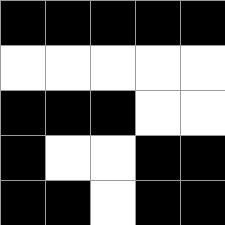[["black", "black", "black", "black", "black"], ["white", "white", "white", "white", "white"], ["black", "black", "black", "white", "white"], ["black", "white", "white", "black", "black"], ["black", "black", "white", "black", "black"]]